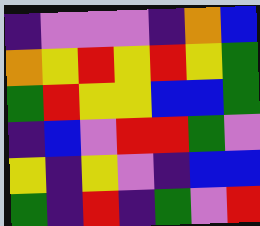[["indigo", "violet", "violet", "violet", "indigo", "orange", "blue"], ["orange", "yellow", "red", "yellow", "red", "yellow", "green"], ["green", "red", "yellow", "yellow", "blue", "blue", "green"], ["indigo", "blue", "violet", "red", "red", "green", "violet"], ["yellow", "indigo", "yellow", "violet", "indigo", "blue", "blue"], ["green", "indigo", "red", "indigo", "green", "violet", "red"]]